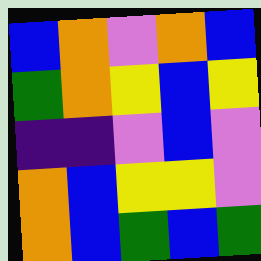[["blue", "orange", "violet", "orange", "blue"], ["green", "orange", "yellow", "blue", "yellow"], ["indigo", "indigo", "violet", "blue", "violet"], ["orange", "blue", "yellow", "yellow", "violet"], ["orange", "blue", "green", "blue", "green"]]